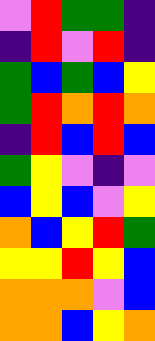[["violet", "red", "green", "green", "indigo"], ["indigo", "red", "violet", "red", "indigo"], ["green", "blue", "green", "blue", "yellow"], ["green", "red", "orange", "red", "orange"], ["indigo", "red", "blue", "red", "blue"], ["green", "yellow", "violet", "indigo", "violet"], ["blue", "yellow", "blue", "violet", "yellow"], ["orange", "blue", "yellow", "red", "green"], ["yellow", "yellow", "red", "yellow", "blue"], ["orange", "orange", "orange", "violet", "blue"], ["orange", "orange", "blue", "yellow", "orange"]]